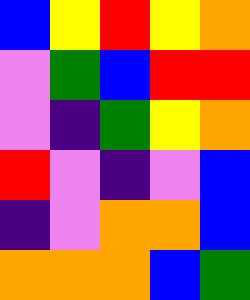[["blue", "yellow", "red", "yellow", "orange"], ["violet", "green", "blue", "red", "red"], ["violet", "indigo", "green", "yellow", "orange"], ["red", "violet", "indigo", "violet", "blue"], ["indigo", "violet", "orange", "orange", "blue"], ["orange", "orange", "orange", "blue", "green"]]